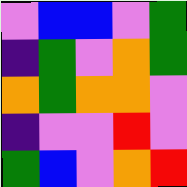[["violet", "blue", "blue", "violet", "green"], ["indigo", "green", "violet", "orange", "green"], ["orange", "green", "orange", "orange", "violet"], ["indigo", "violet", "violet", "red", "violet"], ["green", "blue", "violet", "orange", "red"]]